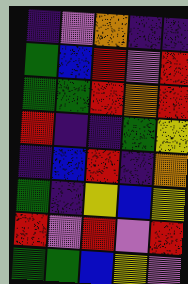[["indigo", "violet", "orange", "indigo", "indigo"], ["green", "blue", "red", "violet", "red"], ["green", "green", "red", "orange", "red"], ["red", "indigo", "indigo", "green", "yellow"], ["indigo", "blue", "red", "indigo", "orange"], ["green", "indigo", "yellow", "blue", "yellow"], ["red", "violet", "red", "violet", "red"], ["green", "green", "blue", "yellow", "violet"]]